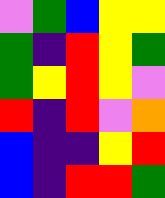[["violet", "green", "blue", "yellow", "yellow"], ["green", "indigo", "red", "yellow", "green"], ["green", "yellow", "red", "yellow", "violet"], ["red", "indigo", "red", "violet", "orange"], ["blue", "indigo", "indigo", "yellow", "red"], ["blue", "indigo", "red", "red", "green"]]